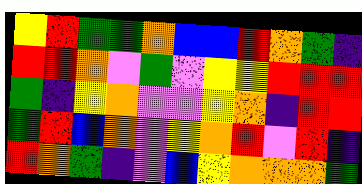[["yellow", "red", "green", "green", "orange", "blue", "blue", "red", "orange", "green", "indigo"], ["red", "red", "orange", "violet", "green", "violet", "yellow", "yellow", "red", "red", "red"], ["green", "indigo", "yellow", "orange", "violet", "violet", "yellow", "orange", "indigo", "red", "red"], ["green", "red", "blue", "orange", "violet", "yellow", "orange", "red", "violet", "red", "indigo"], ["red", "orange", "green", "indigo", "violet", "blue", "yellow", "orange", "orange", "orange", "green"]]